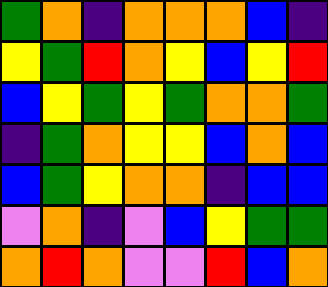[["green", "orange", "indigo", "orange", "orange", "orange", "blue", "indigo"], ["yellow", "green", "red", "orange", "yellow", "blue", "yellow", "red"], ["blue", "yellow", "green", "yellow", "green", "orange", "orange", "green"], ["indigo", "green", "orange", "yellow", "yellow", "blue", "orange", "blue"], ["blue", "green", "yellow", "orange", "orange", "indigo", "blue", "blue"], ["violet", "orange", "indigo", "violet", "blue", "yellow", "green", "green"], ["orange", "red", "orange", "violet", "violet", "red", "blue", "orange"]]